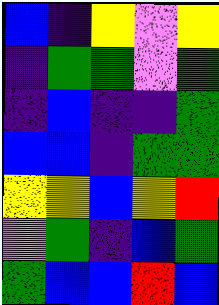[["blue", "indigo", "yellow", "violet", "yellow"], ["indigo", "green", "green", "violet", "green"], ["indigo", "blue", "indigo", "indigo", "green"], ["blue", "blue", "indigo", "green", "green"], ["yellow", "yellow", "blue", "yellow", "red"], ["violet", "green", "indigo", "blue", "green"], ["green", "blue", "blue", "red", "blue"]]